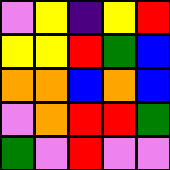[["violet", "yellow", "indigo", "yellow", "red"], ["yellow", "yellow", "red", "green", "blue"], ["orange", "orange", "blue", "orange", "blue"], ["violet", "orange", "red", "red", "green"], ["green", "violet", "red", "violet", "violet"]]